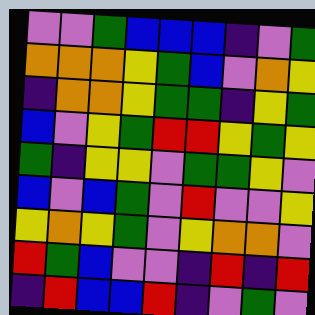[["violet", "violet", "green", "blue", "blue", "blue", "indigo", "violet", "green"], ["orange", "orange", "orange", "yellow", "green", "blue", "violet", "orange", "yellow"], ["indigo", "orange", "orange", "yellow", "green", "green", "indigo", "yellow", "green"], ["blue", "violet", "yellow", "green", "red", "red", "yellow", "green", "yellow"], ["green", "indigo", "yellow", "yellow", "violet", "green", "green", "yellow", "violet"], ["blue", "violet", "blue", "green", "violet", "red", "violet", "violet", "yellow"], ["yellow", "orange", "yellow", "green", "violet", "yellow", "orange", "orange", "violet"], ["red", "green", "blue", "violet", "violet", "indigo", "red", "indigo", "red"], ["indigo", "red", "blue", "blue", "red", "indigo", "violet", "green", "violet"]]